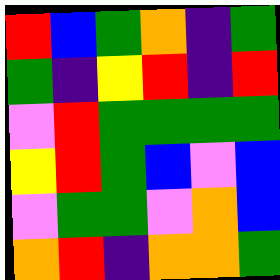[["red", "blue", "green", "orange", "indigo", "green"], ["green", "indigo", "yellow", "red", "indigo", "red"], ["violet", "red", "green", "green", "green", "green"], ["yellow", "red", "green", "blue", "violet", "blue"], ["violet", "green", "green", "violet", "orange", "blue"], ["orange", "red", "indigo", "orange", "orange", "green"]]